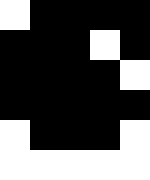[["white", "black", "black", "black", "black"], ["black", "black", "black", "white", "black"], ["black", "black", "black", "black", "white"], ["black", "black", "black", "black", "black"], ["white", "black", "black", "black", "white"], ["white", "white", "white", "white", "white"]]